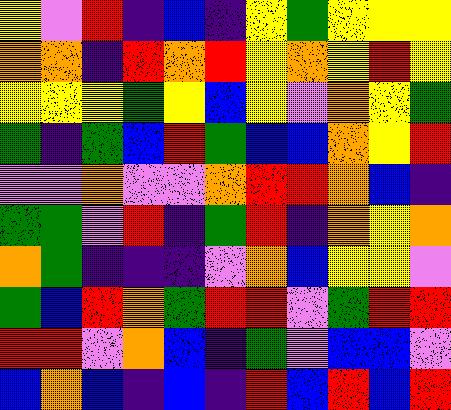[["yellow", "violet", "red", "indigo", "blue", "indigo", "yellow", "green", "yellow", "yellow", "yellow"], ["orange", "orange", "indigo", "red", "orange", "red", "yellow", "orange", "yellow", "red", "yellow"], ["yellow", "yellow", "yellow", "green", "yellow", "blue", "yellow", "violet", "orange", "yellow", "green"], ["green", "indigo", "green", "blue", "red", "green", "blue", "blue", "orange", "yellow", "red"], ["violet", "violet", "orange", "violet", "violet", "orange", "red", "red", "orange", "blue", "indigo"], ["green", "green", "violet", "red", "indigo", "green", "red", "indigo", "orange", "yellow", "orange"], ["orange", "green", "indigo", "indigo", "indigo", "violet", "orange", "blue", "yellow", "yellow", "violet"], ["green", "blue", "red", "orange", "green", "red", "red", "violet", "green", "red", "red"], ["red", "red", "violet", "orange", "blue", "indigo", "green", "violet", "blue", "blue", "violet"], ["blue", "orange", "blue", "indigo", "blue", "indigo", "red", "blue", "red", "blue", "red"]]